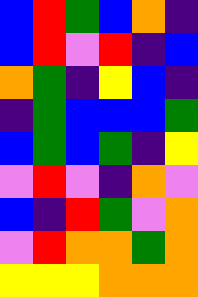[["blue", "red", "green", "blue", "orange", "indigo"], ["blue", "red", "violet", "red", "indigo", "blue"], ["orange", "green", "indigo", "yellow", "blue", "indigo"], ["indigo", "green", "blue", "blue", "blue", "green"], ["blue", "green", "blue", "green", "indigo", "yellow"], ["violet", "red", "violet", "indigo", "orange", "violet"], ["blue", "indigo", "red", "green", "violet", "orange"], ["violet", "red", "orange", "orange", "green", "orange"], ["yellow", "yellow", "yellow", "orange", "orange", "orange"]]